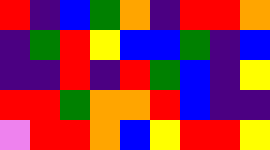[["red", "indigo", "blue", "green", "orange", "indigo", "red", "red", "orange"], ["indigo", "green", "red", "yellow", "blue", "blue", "green", "indigo", "blue"], ["indigo", "indigo", "red", "indigo", "red", "green", "blue", "indigo", "yellow"], ["red", "red", "green", "orange", "orange", "red", "blue", "indigo", "indigo"], ["violet", "red", "red", "orange", "blue", "yellow", "red", "red", "yellow"]]